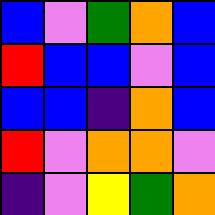[["blue", "violet", "green", "orange", "blue"], ["red", "blue", "blue", "violet", "blue"], ["blue", "blue", "indigo", "orange", "blue"], ["red", "violet", "orange", "orange", "violet"], ["indigo", "violet", "yellow", "green", "orange"]]